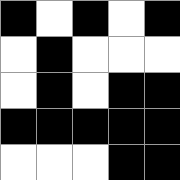[["black", "white", "black", "white", "black"], ["white", "black", "white", "white", "white"], ["white", "black", "white", "black", "black"], ["black", "black", "black", "black", "black"], ["white", "white", "white", "black", "black"]]